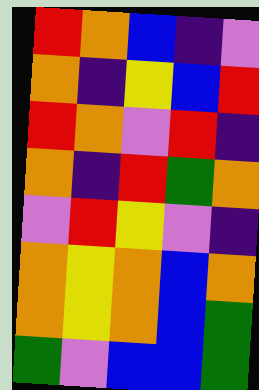[["red", "orange", "blue", "indigo", "violet"], ["orange", "indigo", "yellow", "blue", "red"], ["red", "orange", "violet", "red", "indigo"], ["orange", "indigo", "red", "green", "orange"], ["violet", "red", "yellow", "violet", "indigo"], ["orange", "yellow", "orange", "blue", "orange"], ["orange", "yellow", "orange", "blue", "green"], ["green", "violet", "blue", "blue", "green"]]